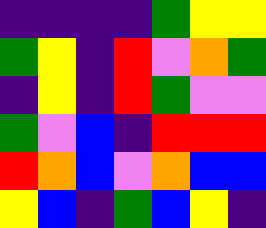[["indigo", "indigo", "indigo", "indigo", "green", "yellow", "yellow"], ["green", "yellow", "indigo", "red", "violet", "orange", "green"], ["indigo", "yellow", "indigo", "red", "green", "violet", "violet"], ["green", "violet", "blue", "indigo", "red", "red", "red"], ["red", "orange", "blue", "violet", "orange", "blue", "blue"], ["yellow", "blue", "indigo", "green", "blue", "yellow", "indigo"]]